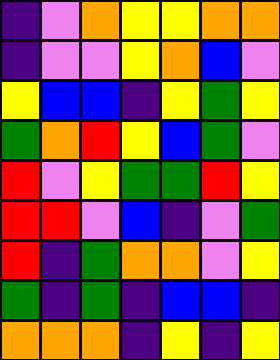[["indigo", "violet", "orange", "yellow", "yellow", "orange", "orange"], ["indigo", "violet", "violet", "yellow", "orange", "blue", "violet"], ["yellow", "blue", "blue", "indigo", "yellow", "green", "yellow"], ["green", "orange", "red", "yellow", "blue", "green", "violet"], ["red", "violet", "yellow", "green", "green", "red", "yellow"], ["red", "red", "violet", "blue", "indigo", "violet", "green"], ["red", "indigo", "green", "orange", "orange", "violet", "yellow"], ["green", "indigo", "green", "indigo", "blue", "blue", "indigo"], ["orange", "orange", "orange", "indigo", "yellow", "indigo", "yellow"]]